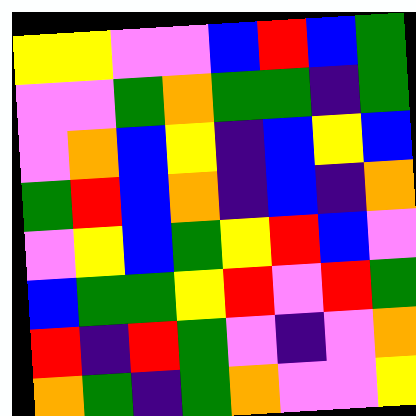[["yellow", "yellow", "violet", "violet", "blue", "red", "blue", "green"], ["violet", "violet", "green", "orange", "green", "green", "indigo", "green"], ["violet", "orange", "blue", "yellow", "indigo", "blue", "yellow", "blue"], ["green", "red", "blue", "orange", "indigo", "blue", "indigo", "orange"], ["violet", "yellow", "blue", "green", "yellow", "red", "blue", "violet"], ["blue", "green", "green", "yellow", "red", "violet", "red", "green"], ["red", "indigo", "red", "green", "violet", "indigo", "violet", "orange"], ["orange", "green", "indigo", "green", "orange", "violet", "violet", "yellow"]]